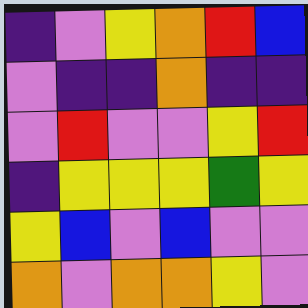[["indigo", "violet", "yellow", "orange", "red", "blue"], ["violet", "indigo", "indigo", "orange", "indigo", "indigo"], ["violet", "red", "violet", "violet", "yellow", "red"], ["indigo", "yellow", "yellow", "yellow", "green", "yellow"], ["yellow", "blue", "violet", "blue", "violet", "violet"], ["orange", "violet", "orange", "orange", "yellow", "violet"]]